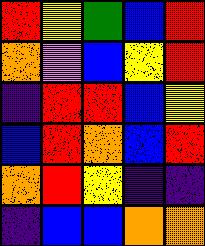[["red", "yellow", "green", "blue", "red"], ["orange", "violet", "blue", "yellow", "red"], ["indigo", "red", "red", "blue", "yellow"], ["blue", "red", "orange", "blue", "red"], ["orange", "red", "yellow", "indigo", "indigo"], ["indigo", "blue", "blue", "orange", "orange"]]